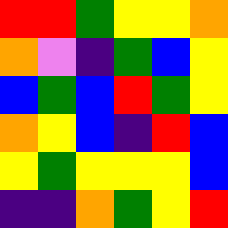[["red", "red", "green", "yellow", "yellow", "orange"], ["orange", "violet", "indigo", "green", "blue", "yellow"], ["blue", "green", "blue", "red", "green", "yellow"], ["orange", "yellow", "blue", "indigo", "red", "blue"], ["yellow", "green", "yellow", "yellow", "yellow", "blue"], ["indigo", "indigo", "orange", "green", "yellow", "red"]]